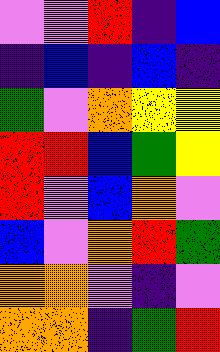[["violet", "violet", "red", "indigo", "blue"], ["indigo", "blue", "indigo", "blue", "indigo"], ["green", "violet", "orange", "yellow", "yellow"], ["red", "red", "blue", "green", "yellow"], ["red", "violet", "blue", "orange", "violet"], ["blue", "violet", "orange", "red", "green"], ["orange", "orange", "violet", "indigo", "violet"], ["orange", "orange", "indigo", "green", "red"]]